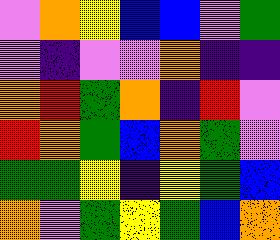[["violet", "orange", "yellow", "blue", "blue", "violet", "green"], ["violet", "indigo", "violet", "violet", "orange", "indigo", "indigo"], ["orange", "red", "green", "orange", "indigo", "red", "violet"], ["red", "orange", "green", "blue", "orange", "green", "violet"], ["green", "green", "yellow", "indigo", "yellow", "green", "blue"], ["orange", "violet", "green", "yellow", "green", "blue", "orange"]]